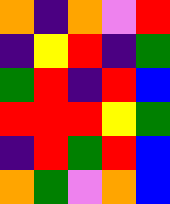[["orange", "indigo", "orange", "violet", "red"], ["indigo", "yellow", "red", "indigo", "green"], ["green", "red", "indigo", "red", "blue"], ["red", "red", "red", "yellow", "green"], ["indigo", "red", "green", "red", "blue"], ["orange", "green", "violet", "orange", "blue"]]